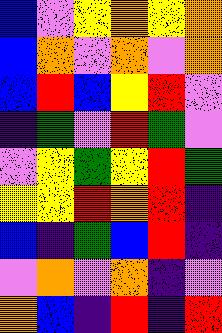[["blue", "violet", "yellow", "orange", "yellow", "orange"], ["blue", "orange", "violet", "orange", "violet", "orange"], ["blue", "red", "blue", "yellow", "red", "violet"], ["indigo", "green", "violet", "red", "green", "violet"], ["violet", "yellow", "green", "yellow", "red", "green"], ["yellow", "yellow", "red", "orange", "red", "indigo"], ["blue", "indigo", "green", "blue", "red", "indigo"], ["violet", "orange", "violet", "orange", "indigo", "violet"], ["orange", "blue", "indigo", "red", "indigo", "red"]]